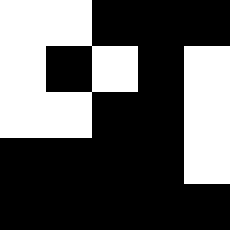[["white", "white", "black", "black", "black"], ["white", "black", "white", "black", "white"], ["white", "white", "black", "black", "white"], ["black", "black", "black", "black", "white"], ["black", "black", "black", "black", "black"]]